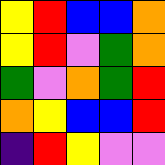[["yellow", "red", "blue", "blue", "orange"], ["yellow", "red", "violet", "green", "orange"], ["green", "violet", "orange", "green", "red"], ["orange", "yellow", "blue", "blue", "red"], ["indigo", "red", "yellow", "violet", "violet"]]